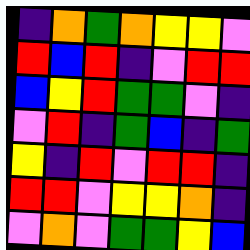[["indigo", "orange", "green", "orange", "yellow", "yellow", "violet"], ["red", "blue", "red", "indigo", "violet", "red", "red"], ["blue", "yellow", "red", "green", "green", "violet", "indigo"], ["violet", "red", "indigo", "green", "blue", "indigo", "green"], ["yellow", "indigo", "red", "violet", "red", "red", "indigo"], ["red", "red", "violet", "yellow", "yellow", "orange", "indigo"], ["violet", "orange", "violet", "green", "green", "yellow", "blue"]]